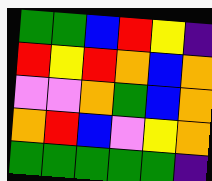[["green", "green", "blue", "red", "yellow", "indigo"], ["red", "yellow", "red", "orange", "blue", "orange"], ["violet", "violet", "orange", "green", "blue", "orange"], ["orange", "red", "blue", "violet", "yellow", "orange"], ["green", "green", "green", "green", "green", "indigo"]]